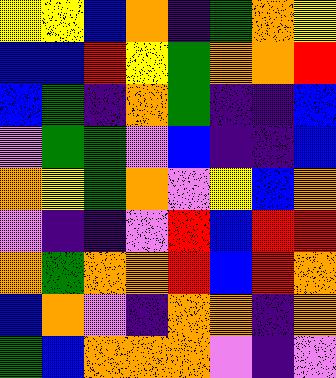[["yellow", "yellow", "blue", "orange", "indigo", "green", "orange", "yellow"], ["blue", "blue", "red", "yellow", "green", "orange", "orange", "red"], ["blue", "green", "indigo", "orange", "green", "indigo", "indigo", "blue"], ["violet", "green", "green", "violet", "blue", "indigo", "indigo", "blue"], ["orange", "yellow", "green", "orange", "violet", "yellow", "blue", "orange"], ["violet", "indigo", "indigo", "violet", "red", "blue", "red", "red"], ["orange", "green", "orange", "orange", "red", "blue", "red", "orange"], ["blue", "orange", "violet", "indigo", "orange", "orange", "indigo", "orange"], ["green", "blue", "orange", "orange", "orange", "violet", "indigo", "violet"]]